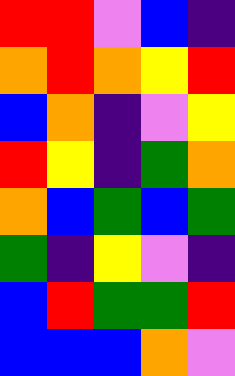[["red", "red", "violet", "blue", "indigo"], ["orange", "red", "orange", "yellow", "red"], ["blue", "orange", "indigo", "violet", "yellow"], ["red", "yellow", "indigo", "green", "orange"], ["orange", "blue", "green", "blue", "green"], ["green", "indigo", "yellow", "violet", "indigo"], ["blue", "red", "green", "green", "red"], ["blue", "blue", "blue", "orange", "violet"]]